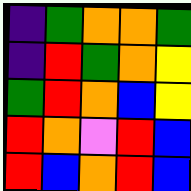[["indigo", "green", "orange", "orange", "green"], ["indigo", "red", "green", "orange", "yellow"], ["green", "red", "orange", "blue", "yellow"], ["red", "orange", "violet", "red", "blue"], ["red", "blue", "orange", "red", "blue"]]